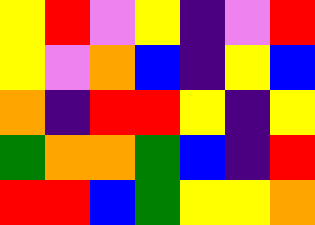[["yellow", "red", "violet", "yellow", "indigo", "violet", "red"], ["yellow", "violet", "orange", "blue", "indigo", "yellow", "blue"], ["orange", "indigo", "red", "red", "yellow", "indigo", "yellow"], ["green", "orange", "orange", "green", "blue", "indigo", "red"], ["red", "red", "blue", "green", "yellow", "yellow", "orange"]]